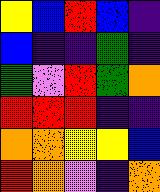[["yellow", "blue", "red", "blue", "indigo"], ["blue", "indigo", "indigo", "green", "indigo"], ["green", "violet", "red", "green", "orange"], ["red", "red", "red", "indigo", "indigo"], ["orange", "orange", "yellow", "yellow", "blue"], ["red", "orange", "violet", "indigo", "orange"]]